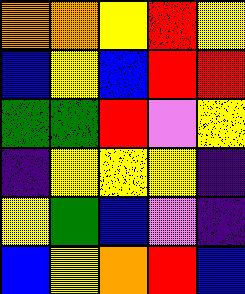[["orange", "orange", "yellow", "red", "yellow"], ["blue", "yellow", "blue", "red", "red"], ["green", "green", "red", "violet", "yellow"], ["indigo", "yellow", "yellow", "yellow", "indigo"], ["yellow", "green", "blue", "violet", "indigo"], ["blue", "yellow", "orange", "red", "blue"]]